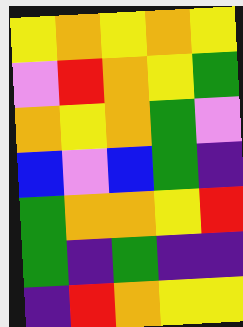[["yellow", "orange", "yellow", "orange", "yellow"], ["violet", "red", "orange", "yellow", "green"], ["orange", "yellow", "orange", "green", "violet"], ["blue", "violet", "blue", "green", "indigo"], ["green", "orange", "orange", "yellow", "red"], ["green", "indigo", "green", "indigo", "indigo"], ["indigo", "red", "orange", "yellow", "yellow"]]